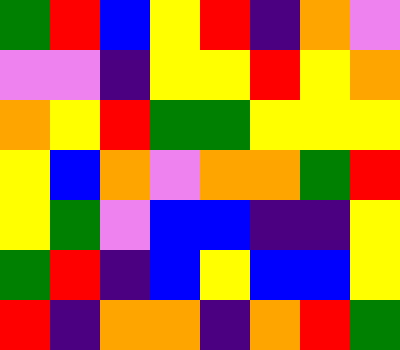[["green", "red", "blue", "yellow", "red", "indigo", "orange", "violet"], ["violet", "violet", "indigo", "yellow", "yellow", "red", "yellow", "orange"], ["orange", "yellow", "red", "green", "green", "yellow", "yellow", "yellow"], ["yellow", "blue", "orange", "violet", "orange", "orange", "green", "red"], ["yellow", "green", "violet", "blue", "blue", "indigo", "indigo", "yellow"], ["green", "red", "indigo", "blue", "yellow", "blue", "blue", "yellow"], ["red", "indigo", "orange", "orange", "indigo", "orange", "red", "green"]]